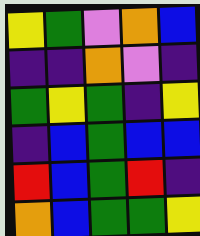[["yellow", "green", "violet", "orange", "blue"], ["indigo", "indigo", "orange", "violet", "indigo"], ["green", "yellow", "green", "indigo", "yellow"], ["indigo", "blue", "green", "blue", "blue"], ["red", "blue", "green", "red", "indigo"], ["orange", "blue", "green", "green", "yellow"]]